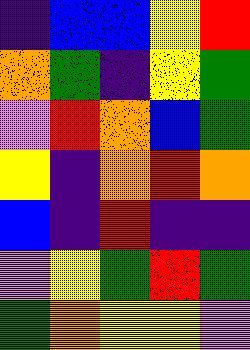[["indigo", "blue", "blue", "yellow", "red"], ["orange", "green", "indigo", "yellow", "green"], ["violet", "red", "orange", "blue", "green"], ["yellow", "indigo", "orange", "red", "orange"], ["blue", "indigo", "red", "indigo", "indigo"], ["violet", "yellow", "green", "red", "green"], ["green", "orange", "yellow", "yellow", "violet"]]